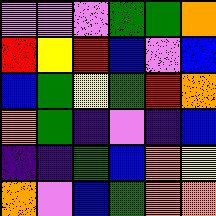[["violet", "violet", "violet", "green", "green", "orange"], ["red", "yellow", "red", "blue", "violet", "blue"], ["blue", "green", "yellow", "green", "red", "orange"], ["orange", "green", "indigo", "violet", "indigo", "blue"], ["indigo", "indigo", "green", "blue", "orange", "yellow"], ["orange", "violet", "blue", "green", "orange", "orange"]]